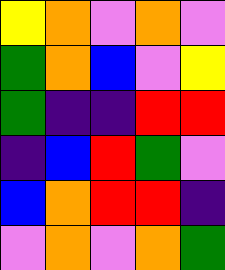[["yellow", "orange", "violet", "orange", "violet"], ["green", "orange", "blue", "violet", "yellow"], ["green", "indigo", "indigo", "red", "red"], ["indigo", "blue", "red", "green", "violet"], ["blue", "orange", "red", "red", "indigo"], ["violet", "orange", "violet", "orange", "green"]]